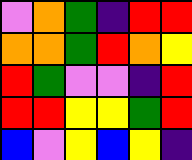[["violet", "orange", "green", "indigo", "red", "red"], ["orange", "orange", "green", "red", "orange", "yellow"], ["red", "green", "violet", "violet", "indigo", "red"], ["red", "red", "yellow", "yellow", "green", "red"], ["blue", "violet", "yellow", "blue", "yellow", "indigo"]]